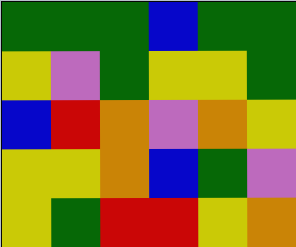[["green", "green", "green", "blue", "green", "green"], ["yellow", "violet", "green", "yellow", "yellow", "green"], ["blue", "red", "orange", "violet", "orange", "yellow"], ["yellow", "yellow", "orange", "blue", "green", "violet"], ["yellow", "green", "red", "red", "yellow", "orange"]]